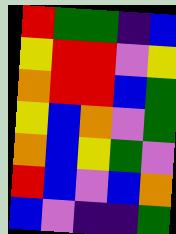[["red", "green", "green", "indigo", "blue"], ["yellow", "red", "red", "violet", "yellow"], ["orange", "red", "red", "blue", "green"], ["yellow", "blue", "orange", "violet", "green"], ["orange", "blue", "yellow", "green", "violet"], ["red", "blue", "violet", "blue", "orange"], ["blue", "violet", "indigo", "indigo", "green"]]